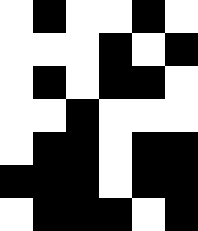[["white", "black", "white", "white", "black", "white"], ["white", "white", "white", "black", "white", "black"], ["white", "black", "white", "black", "black", "white"], ["white", "white", "black", "white", "white", "white"], ["white", "black", "black", "white", "black", "black"], ["black", "black", "black", "white", "black", "black"], ["white", "black", "black", "black", "white", "black"]]